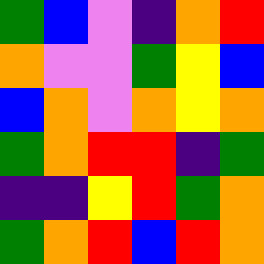[["green", "blue", "violet", "indigo", "orange", "red"], ["orange", "violet", "violet", "green", "yellow", "blue"], ["blue", "orange", "violet", "orange", "yellow", "orange"], ["green", "orange", "red", "red", "indigo", "green"], ["indigo", "indigo", "yellow", "red", "green", "orange"], ["green", "orange", "red", "blue", "red", "orange"]]